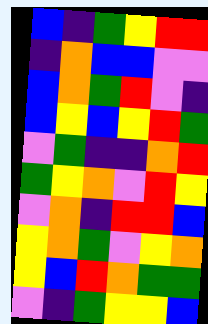[["blue", "indigo", "green", "yellow", "red", "red"], ["indigo", "orange", "blue", "blue", "violet", "violet"], ["blue", "orange", "green", "red", "violet", "indigo"], ["blue", "yellow", "blue", "yellow", "red", "green"], ["violet", "green", "indigo", "indigo", "orange", "red"], ["green", "yellow", "orange", "violet", "red", "yellow"], ["violet", "orange", "indigo", "red", "red", "blue"], ["yellow", "orange", "green", "violet", "yellow", "orange"], ["yellow", "blue", "red", "orange", "green", "green"], ["violet", "indigo", "green", "yellow", "yellow", "blue"]]